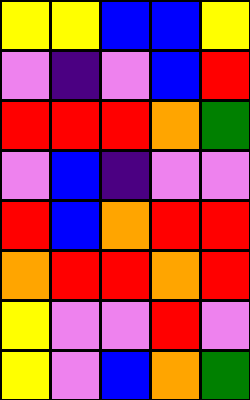[["yellow", "yellow", "blue", "blue", "yellow"], ["violet", "indigo", "violet", "blue", "red"], ["red", "red", "red", "orange", "green"], ["violet", "blue", "indigo", "violet", "violet"], ["red", "blue", "orange", "red", "red"], ["orange", "red", "red", "orange", "red"], ["yellow", "violet", "violet", "red", "violet"], ["yellow", "violet", "blue", "orange", "green"]]